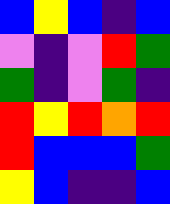[["blue", "yellow", "blue", "indigo", "blue"], ["violet", "indigo", "violet", "red", "green"], ["green", "indigo", "violet", "green", "indigo"], ["red", "yellow", "red", "orange", "red"], ["red", "blue", "blue", "blue", "green"], ["yellow", "blue", "indigo", "indigo", "blue"]]